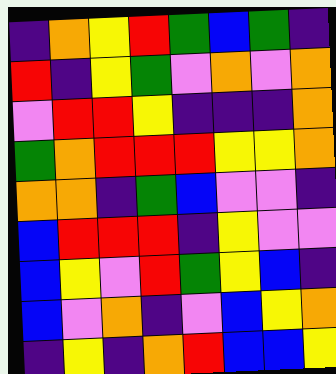[["indigo", "orange", "yellow", "red", "green", "blue", "green", "indigo"], ["red", "indigo", "yellow", "green", "violet", "orange", "violet", "orange"], ["violet", "red", "red", "yellow", "indigo", "indigo", "indigo", "orange"], ["green", "orange", "red", "red", "red", "yellow", "yellow", "orange"], ["orange", "orange", "indigo", "green", "blue", "violet", "violet", "indigo"], ["blue", "red", "red", "red", "indigo", "yellow", "violet", "violet"], ["blue", "yellow", "violet", "red", "green", "yellow", "blue", "indigo"], ["blue", "violet", "orange", "indigo", "violet", "blue", "yellow", "orange"], ["indigo", "yellow", "indigo", "orange", "red", "blue", "blue", "yellow"]]